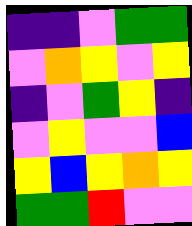[["indigo", "indigo", "violet", "green", "green"], ["violet", "orange", "yellow", "violet", "yellow"], ["indigo", "violet", "green", "yellow", "indigo"], ["violet", "yellow", "violet", "violet", "blue"], ["yellow", "blue", "yellow", "orange", "yellow"], ["green", "green", "red", "violet", "violet"]]